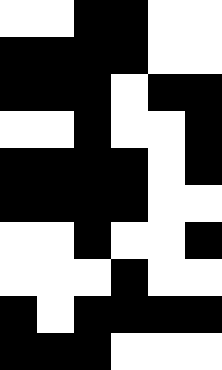[["white", "white", "black", "black", "white", "white"], ["black", "black", "black", "black", "white", "white"], ["black", "black", "black", "white", "black", "black"], ["white", "white", "black", "white", "white", "black"], ["black", "black", "black", "black", "white", "black"], ["black", "black", "black", "black", "white", "white"], ["white", "white", "black", "white", "white", "black"], ["white", "white", "white", "black", "white", "white"], ["black", "white", "black", "black", "black", "black"], ["black", "black", "black", "white", "white", "white"]]